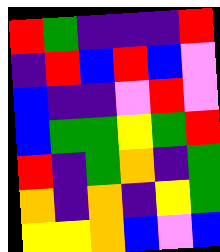[["red", "green", "indigo", "indigo", "indigo", "red"], ["indigo", "red", "blue", "red", "blue", "violet"], ["blue", "indigo", "indigo", "violet", "red", "violet"], ["blue", "green", "green", "yellow", "green", "red"], ["red", "indigo", "green", "orange", "indigo", "green"], ["orange", "indigo", "orange", "indigo", "yellow", "green"], ["yellow", "yellow", "orange", "blue", "violet", "blue"]]